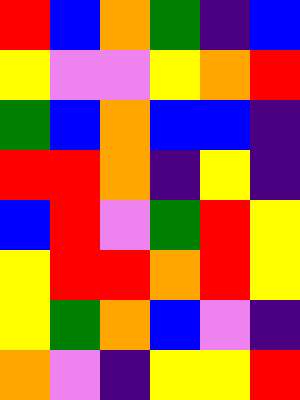[["red", "blue", "orange", "green", "indigo", "blue"], ["yellow", "violet", "violet", "yellow", "orange", "red"], ["green", "blue", "orange", "blue", "blue", "indigo"], ["red", "red", "orange", "indigo", "yellow", "indigo"], ["blue", "red", "violet", "green", "red", "yellow"], ["yellow", "red", "red", "orange", "red", "yellow"], ["yellow", "green", "orange", "blue", "violet", "indigo"], ["orange", "violet", "indigo", "yellow", "yellow", "red"]]